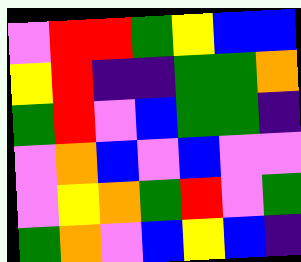[["violet", "red", "red", "green", "yellow", "blue", "blue"], ["yellow", "red", "indigo", "indigo", "green", "green", "orange"], ["green", "red", "violet", "blue", "green", "green", "indigo"], ["violet", "orange", "blue", "violet", "blue", "violet", "violet"], ["violet", "yellow", "orange", "green", "red", "violet", "green"], ["green", "orange", "violet", "blue", "yellow", "blue", "indigo"]]